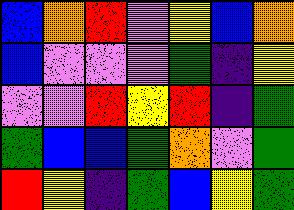[["blue", "orange", "red", "violet", "yellow", "blue", "orange"], ["blue", "violet", "violet", "violet", "green", "indigo", "yellow"], ["violet", "violet", "red", "yellow", "red", "indigo", "green"], ["green", "blue", "blue", "green", "orange", "violet", "green"], ["red", "yellow", "indigo", "green", "blue", "yellow", "green"]]